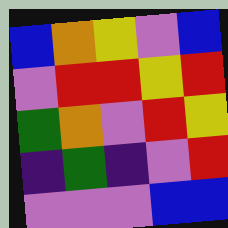[["blue", "orange", "yellow", "violet", "blue"], ["violet", "red", "red", "yellow", "red"], ["green", "orange", "violet", "red", "yellow"], ["indigo", "green", "indigo", "violet", "red"], ["violet", "violet", "violet", "blue", "blue"]]